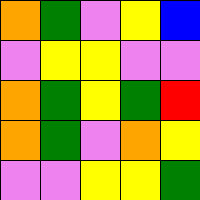[["orange", "green", "violet", "yellow", "blue"], ["violet", "yellow", "yellow", "violet", "violet"], ["orange", "green", "yellow", "green", "red"], ["orange", "green", "violet", "orange", "yellow"], ["violet", "violet", "yellow", "yellow", "green"]]